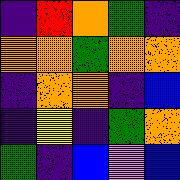[["indigo", "red", "orange", "green", "indigo"], ["orange", "orange", "green", "orange", "orange"], ["indigo", "orange", "orange", "indigo", "blue"], ["indigo", "yellow", "indigo", "green", "orange"], ["green", "indigo", "blue", "violet", "blue"]]